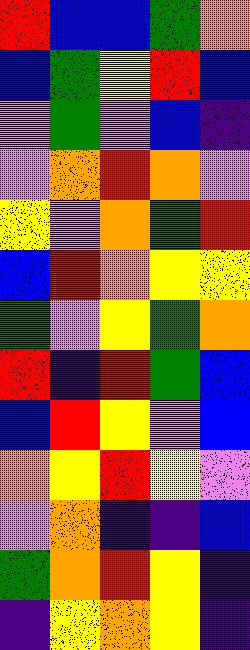[["red", "blue", "blue", "green", "orange"], ["blue", "green", "yellow", "red", "blue"], ["violet", "green", "violet", "blue", "indigo"], ["violet", "orange", "red", "orange", "violet"], ["yellow", "violet", "orange", "green", "red"], ["blue", "red", "orange", "yellow", "yellow"], ["green", "violet", "yellow", "green", "orange"], ["red", "indigo", "red", "green", "blue"], ["blue", "red", "yellow", "violet", "blue"], ["orange", "yellow", "red", "yellow", "violet"], ["violet", "orange", "indigo", "indigo", "blue"], ["green", "orange", "red", "yellow", "indigo"], ["indigo", "yellow", "orange", "yellow", "indigo"]]